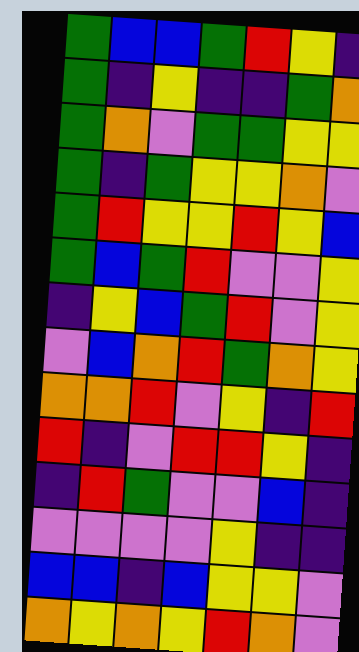[["green", "blue", "blue", "green", "red", "yellow", "indigo"], ["green", "indigo", "yellow", "indigo", "indigo", "green", "orange"], ["green", "orange", "violet", "green", "green", "yellow", "yellow"], ["green", "indigo", "green", "yellow", "yellow", "orange", "violet"], ["green", "red", "yellow", "yellow", "red", "yellow", "blue"], ["green", "blue", "green", "red", "violet", "violet", "yellow"], ["indigo", "yellow", "blue", "green", "red", "violet", "yellow"], ["violet", "blue", "orange", "red", "green", "orange", "yellow"], ["orange", "orange", "red", "violet", "yellow", "indigo", "red"], ["red", "indigo", "violet", "red", "red", "yellow", "indigo"], ["indigo", "red", "green", "violet", "violet", "blue", "indigo"], ["violet", "violet", "violet", "violet", "yellow", "indigo", "indigo"], ["blue", "blue", "indigo", "blue", "yellow", "yellow", "violet"], ["orange", "yellow", "orange", "yellow", "red", "orange", "violet"]]